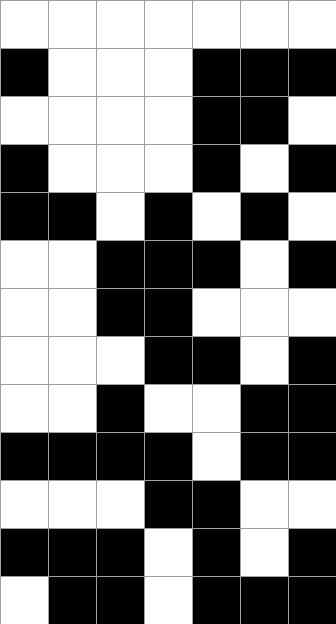[["white", "white", "white", "white", "white", "white", "white"], ["black", "white", "white", "white", "black", "black", "black"], ["white", "white", "white", "white", "black", "black", "white"], ["black", "white", "white", "white", "black", "white", "black"], ["black", "black", "white", "black", "white", "black", "white"], ["white", "white", "black", "black", "black", "white", "black"], ["white", "white", "black", "black", "white", "white", "white"], ["white", "white", "white", "black", "black", "white", "black"], ["white", "white", "black", "white", "white", "black", "black"], ["black", "black", "black", "black", "white", "black", "black"], ["white", "white", "white", "black", "black", "white", "white"], ["black", "black", "black", "white", "black", "white", "black"], ["white", "black", "black", "white", "black", "black", "black"]]